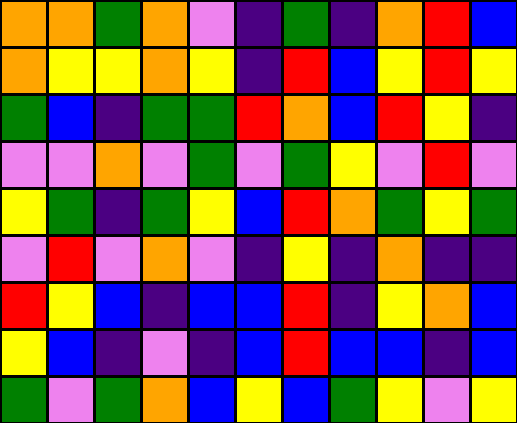[["orange", "orange", "green", "orange", "violet", "indigo", "green", "indigo", "orange", "red", "blue"], ["orange", "yellow", "yellow", "orange", "yellow", "indigo", "red", "blue", "yellow", "red", "yellow"], ["green", "blue", "indigo", "green", "green", "red", "orange", "blue", "red", "yellow", "indigo"], ["violet", "violet", "orange", "violet", "green", "violet", "green", "yellow", "violet", "red", "violet"], ["yellow", "green", "indigo", "green", "yellow", "blue", "red", "orange", "green", "yellow", "green"], ["violet", "red", "violet", "orange", "violet", "indigo", "yellow", "indigo", "orange", "indigo", "indigo"], ["red", "yellow", "blue", "indigo", "blue", "blue", "red", "indigo", "yellow", "orange", "blue"], ["yellow", "blue", "indigo", "violet", "indigo", "blue", "red", "blue", "blue", "indigo", "blue"], ["green", "violet", "green", "orange", "blue", "yellow", "blue", "green", "yellow", "violet", "yellow"]]